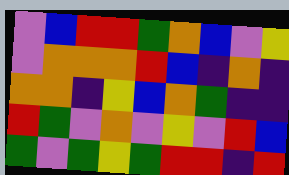[["violet", "blue", "red", "red", "green", "orange", "blue", "violet", "yellow"], ["violet", "orange", "orange", "orange", "red", "blue", "indigo", "orange", "indigo"], ["orange", "orange", "indigo", "yellow", "blue", "orange", "green", "indigo", "indigo"], ["red", "green", "violet", "orange", "violet", "yellow", "violet", "red", "blue"], ["green", "violet", "green", "yellow", "green", "red", "red", "indigo", "red"]]